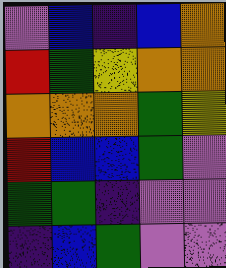[["violet", "blue", "indigo", "blue", "orange"], ["red", "green", "yellow", "orange", "orange"], ["orange", "orange", "orange", "green", "yellow"], ["red", "blue", "blue", "green", "violet"], ["green", "green", "indigo", "violet", "violet"], ["indigo", "blue", "green", "violet", "violet"]]